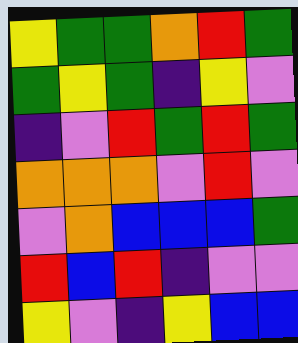[["yellow", "green", "green", "orange", "red", "green"], ["green", "yellow", "green", "indigo", "yellow", "violet"], ["indigo", "violet", "red", "green", "red", "green"], ["orange", "orange", "orange", "violet", "red", "violet"], ["violet", "orange", "blue", "blue", "blue", "green"], ["red", "blue", "red", "indigo", "violet", "violet"], ["yellow", "violet", "indigo", "yellow", "blue", "blue"]]